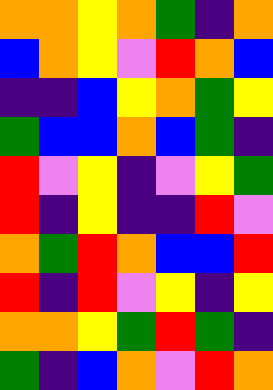[["orange", "orange", "yellow", "orange", "green", "indigo", "orange"], ["blue", "orange", "yellow", "violet", "red", "orange", "blue"], ["indigo", "indigo", "blue", "yellow", "orange", "green", "yellow"], ["green", "blue", "blue", "orange", "blue", "green", "indigo"], ["red", "violet", "yellow", "indigo", "violet", "yellow", "green"], ["red", "indigo", "yellow", "indigo", "indigo", "red", "violet"], ["orange", "green", "red", "orange", "blue", "blue", "red"], ["red", "indigo", "red", "violet", "yellow", "indigo", "yellow"], ["orange", "orange", "yellow", "green", "red", "green", "indigo"], ["green", "indigo", "blue", "orange", "violet", "red", "orange"]]